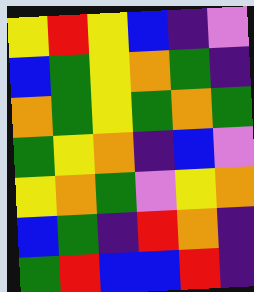[["yellow", "red", "yellow", "blue", "indigo", "violet"], ["blue", "green", "yellow", "orange", "green", "indigo"], ["orange", "green", "yellow", "green", "orange", "green"], ["green", "yellow", "orange", "indigo", "blue", "violet"], ["yellow", "orange", "green", "violet", "yellow", "orange"], ["blue", "green", "indigo", "red", "orange", "indigo"], ["green", "red", "blue", "blue", "red", "indigo"]]